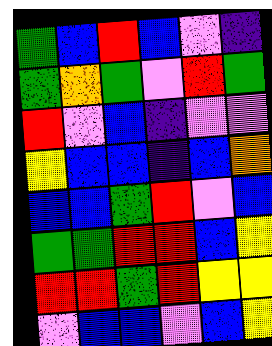[["green", "blue", "red", "blue", "violet", "indigo"], ["green", "orange", "green", "violet", "red", "green"], ["red", "violet", "blue", "indigo", "violet", "violet"], ["yellow", "blue", "blue", "indigo", "blue", "orange"], ["blue", "blue", "green", "red", "violet", "blue"], ["green", "green", "red", "red", "blue", "yellow"], ["red", "red", "green", "red", "yellow", "yellow"], ["violet", "blue", "blue", "violet", "blue", "yellow"]]